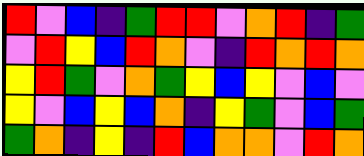[["red", "violet", "blue", "indigo", "green", "red", "red", "violet", "orange", "red", "indigo", "green"], ["violet", "red", "yellow", "blue", "red", "orange", "violet", "indigo", "red", "orange", "red", "orange"], ["yellow", "red", "green", "violet", "orange", "green", "yellow", "blue", "yellow", "violet", "blue", "violet"], ["yellow", "violet", "blue", "yellow", "blue", "orange", "indigo", "yellow", "green", "violet", "blue", "green"], ["green", "orange", "indigo", "yellow", "indigo", "red", "blue", "orange", "orange", "violet", "red", "orange"]]